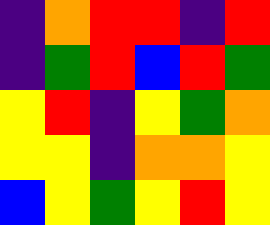[["indigo", "orange", "red", "red", "indigo", "red"], ["indigo", "green", "red", "blue", "red", "green"], ["yellow", "red", "indigo", "yellow", "green", "orange"], ["yellow", "yellow", "indigo", "orange", "orange", "yellow"], ["blue", "yellow", "green", "yellow", "red", "yellow"]]